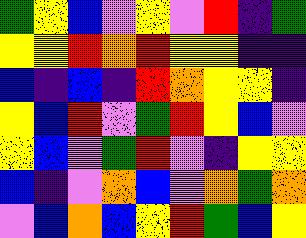[["green", "yellow", "blue", "violet", "yellow", "violet", "red", "indigo", "green"], ["yellow", "yellow", "red", "orange", "red", "yellow", "yellow", "indigo", "indigo"], ["blue", "indigo", "blue", "indigo", "red", "orange", "yellow", "yellow", "indigo"], ["yellow", "blue", "red", "violet", "green", "red", "yellow", "blue", "violet"], ["yellow", "blue", "violet", "green", "red", "violet", "indigo", "yellow", "yellow"], ["blue", "indigo", "violet", "orange", "blue", "violet", "orange", "green", "orange"], ["violet", "blue", "orange", "blue", "yellow", "red", "green", "blue", "yellow"]]